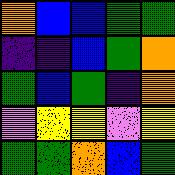[["orange", "blue", "blue", "green", "green"], ["indigo", "indigo", "blue", "green", "orange"], ["green", "blue", "green", "indigo", "orange"], ["violet", "yellow", "yellow", "violet", "yellow"], ["green", "green", "orange", "blue", "green"]]